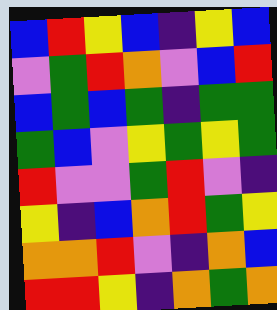[["blue", "red", "yellow", "blue", "indigo", "yellow", "blue"], ["violet", "green", "red", "orange", "violet", "blue", "red"], ["blue", "green", "blue", "green", "indigo", "green", "green"], ["green", "blue", "violet", "yellow", "green", "yellow", "green"], ["red", "violet", "violet", "green", "red", "violet", "indigo"], ["yellow", "indigo", "blue", "orange", "red", "green", "yellow"], ["orange", "orange", "red", "violet", "indigo", "orange", "blue"], ["red", "red", "yellow", "indigo", "orange", "green", "orange"]]